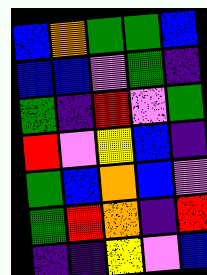[["blue", "orange", "green", "green", "blue"], ["blue", "blue", "violet", "green", "indigo"], ["green", "indigo", "red", "violet", "green"], ["red", "violet", "yellow", "blue", "indigo"], ["green", "blue", "orange", "blue", "violet"], ["green", "red", "orange", "indigo", "red"], ["indigo", "indigo", "yellow", "violet", "blue"]]